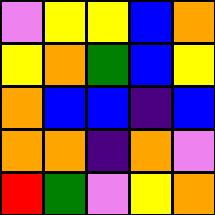[["violet", "yellow", "yellow", "blue", "orange"], ["yellow", "orange", "green", "blue", "yellow"], ["orange", "blue", "blue", "indigo", "blue"], ["orange", "orange", "indigo", "orange", "violet"], ["red", "green", "violet", "yellow", "orange"]]